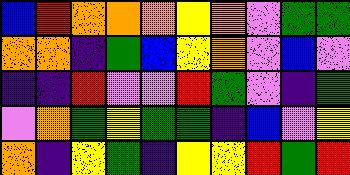[["blue", "red", "orange", "orange", "orange", "yellow", "orange", "violet", "green", "green"], ["orange", "orange", "indigo", "green", "blue", "yellow", "orange", "violet", "blue", "violet"], ["indigo", "indigo", "red", "violet", "violet", "red", "green", "violet", "indigo", "green"], ["violet", "orange", "green", "yellow", "green", "green", "indigo", "blue", "violet", "yellow"], ["orange", "indigo", "yellow", "green", "indigo", "yellow", "yellow", "red", "green", "red"]]